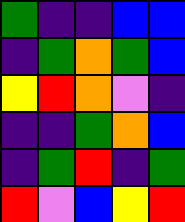[["green", "indigo", "indigo", "blue", "blue"], ["indigo", "green", "orange", "green", "blue"], ["yellow", "red", "orange", "violet", "indigo"], ["indigo", "indigo", "green", "orange", "blue"], ["indigo", "green", "red", "indigo", "green"], ["red", "violet", "blue", "yellow", "red"]]